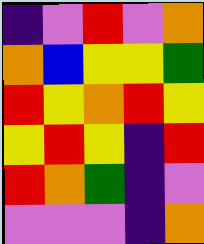[["indigo", "violet", "red", "violet", "orange"], ["orange", "blue", "yellow", "yellow", "green"], ["red", "yellow", "orange", "red", "yellow"], ["yellow", "red", "yellow", "indigo", "red"], ["red", "orange", "green", "indigo", "violet"], ["violet", "violet", "violet", "indigo", "orange"]]